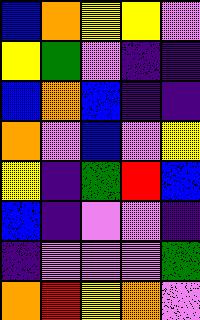[["blue", "orange", "yellow", "yellow", "violet"], ["yellow", "green", "violet", "indigo", "indigo"], ["blue", "orange", "blue", "indigo", "indigo"], ["orange", "violet", "blue", "violet", "yellow"], ["yellow", "indigo", "green", "red", "blue"], ["blue", "indigo", "violet", "violet", "indigo"], ["indigo", "violet", "violet", "violet", "green"], ["orange", "red", "yellow", "orange", "violet"]]